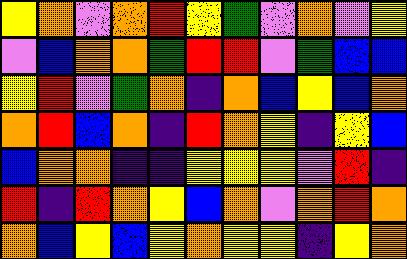[["yellow", "orange", "violet", "orange", "red", "yellow", "green", "violet", "orange", "violet", "yellow"], ["violet", "blue", "orange", "orange", "green", "red", "red", "violet", "green", "blue", "blue"], ["yellow", "red", "violet", "green", "orange", "indigo", "orange", "blue", "yellow", "blue", "orange"], ["orange", "red", "blue", "orange", "indigo", "red", "orange", "yellow", "indigo", "yellow", "blue"], ["blue", "orange", "orange", "indigo", "indigo", "yellow", "yellow", "yellow", "violet", "red", "indigo"], ["red", "indigo", "red", "orange", "yellow", "blue", "orange", "violet", "orange", "red", "orange"], ["orange", "blue", "yellow", "blue", "yellow", "orange", "yellow", "yellow", "indigo", "yellow", "orange"]]